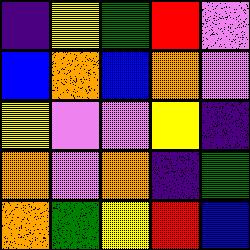[["indigo", "yellow", "green", "red", "violet"], ["blue", "orange", "blue", "orange", "violet"], ["yellow", "violet", "violet", "yellow", "indigo"], ["orange", "violet", "orange", "indigo", "green"], ["orange", "green", "yellow", "red", "blue"]]